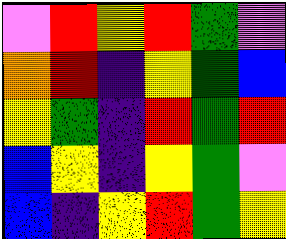[["violet", "red", "yellow", "red", "green", "violet"], ["orange", "red", "indigo", "yellow", "green", "blue"], ["yellow", "green", "indigo", "red", "green", "red"], ["blue", "yellow", "indigo", "yellow", "green", "violet"], ["blue", "indigo", "yellow", "red", "green", "yellow"]]